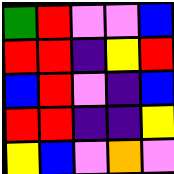[["green", "red", "violet", "violet", "blue"], ["red", "red", "indigo", "yellow", "red"], ["blue", "red", "violet", "indigo", "blue"], ["red", "red", "indigo", "indigo", "yellow"], ["yellow", "blue", "violet", "orange", "violet"]]